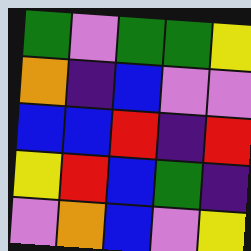[["green", "violet", "green", "green", "yellow"], ["orange", "indigo", "blue", "violet", "violet"], ["blue", "blue", "red", "indigo", "red"], ["yellow", "red", "blue", "green", "indigo"], ["violet", "orange", "blue", "violet", "yellow"]]